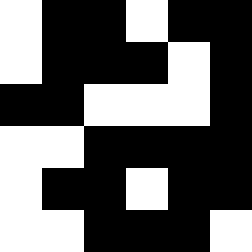[["white", "black", "black", "white", "black", "black"], ["white", "black", "black", "black", "white", "black"], ["black", "black", "white", "white", "white", "black"], ["white", "white", "black", "black", "black", "black"], ["white", "black", "black", "white", "black", "black"], ["white", "white", "black", "black", "black", "white"]]